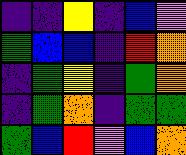[["indigo", "indigo", "yellow", "indigo", "blue", "violet"], ["green", "blue", "blue", "indigo", "red", "orange"], ["indigo", "green", "yellow", "indigo", "green", "orange"], ["indigo", "green", "orange", "indigo", "green", "green"], ["green", "blue", "red", "violet", "blue", "orange"]]